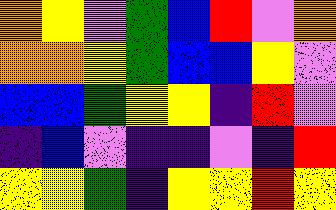[["orange", "yellow", "violet", "green", "blue", "red", "violet", "orange"], ["orange", "orange", "yellow", "green", "blue", "blue", "yellow", "violet"], ["blue", "blue", "green", "yellow", "yellow", "indigo", "red", "violet"], ["indigo", "blue", "violet", "indigo", "indigo", "violet", "indigo", "red"], ["yellow", "yellow", "green", "indigo", "yellow", "yellow", "red", "yellow"]]